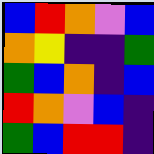[["blue", "red", "orange", "violet", "blue"], ["orange", "yellow", "indigo", "indigo", "green"], ["green", "blue", "orange", "indigo", "blue"], ["red", "orange", "violet", "blue", "indigo"], ["green", "blue", "red", "red", "indigo"]]